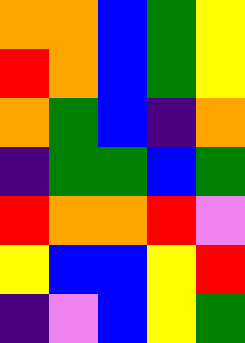[["orange", "orange", "blue", "green", "yellow"], ["red", "orange", "blue", "green", "yellow"], ["orange", "green", "blue", "indigo", "orange"], ["indigo", "green", "green", "blue", "green"], ["red", "orange", "orange", "red", "violet"], ["yellow", "blue", "blue", "yellow", "red"], ["indigo", "violet", "blue", "yellow", "green"]]